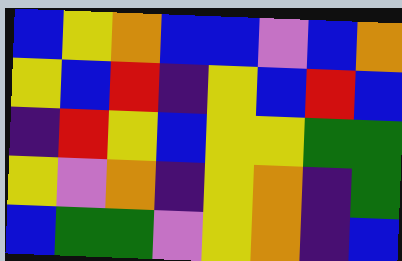[["blue", "yellow", "orange", "blue", "blue", "violet", "blue", "orange"], ["yellow", "blue", "red", "indigo", "yellow", "blue", "red", "blue"], ["indigo", "red", "yellow", "blue", "yellow", "yellow", "green", "green"], ["yellow", "violet", "orange", "indigo", "yellow", "orange", "indigo", "green"], ["blue", "green", "green", "violet", "yellow", "orange", "indigo", "blue"]]